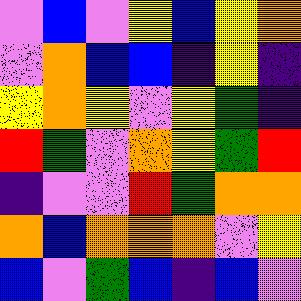[["violet", "blue", "violet", "yellow", "blue", "yellow", "orange"], ["violet", "orange", "blue", "blue", "indigo", "yellow", "indigo"], ["yellow", "orange", "yellow", "violet", "yellow", "green", "indigo"], ["red", "green", "violet", "orange", "yellow", "green", "red"], ["indigo", "violet", "violet", "red", "green", "orange", "orange"], ["orange", "blue", "orange", "orange", "orange", "violet", "yellow"], ["blue", "violet", "green", "blue", "indigo", "blue", "violet"]]